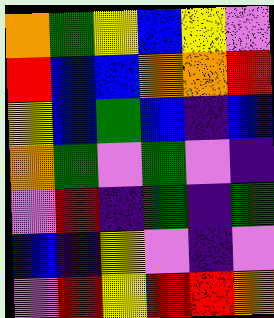[["orange", "green", "yellow", "blue", "yellow", "violet"], ["red", "blue", "blue", "orange", "orange", "red"], ["yellow", "blue", "green", "blue", "indigo", "blue"], ["orange", "green", "violet", "green", "violet", "indigo"], ["violet", "red", "indigo", "green", "indigo", "green"], ["blue", "indigo", "yellow", "violet", "indigo", "violet"], ["violet", "red", "yellow", "red", "red", "orange"]]